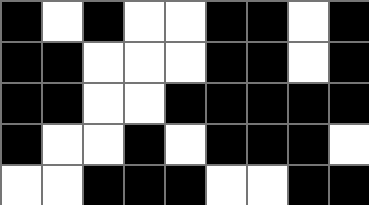[["black", "white", "black", "white", "white", "black", "black", "white", "black"], ["black", "black", "white", "white", "white", "black", "black", "white", "black"], ["black", "black", "white", "white", "black", "black", "black", "black", "black"], ["black", "white", "white", "black", "white", "black", "black", "black", "white"], ["white", "white", "black", "black", "black", "white", "white", "black", "black"]]